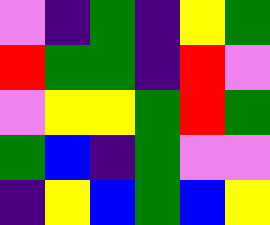[["violet", "indigo", "green", "indigo", "yellow", "green"], ["red", "green", "green", "indigo", "red", "violet"], ["violet", "yellow", "yellow", "green", "red", "green"], ["green", "blue", "indigo", "green", "violet", "violet"], ["indigo", "yellow", "blue", "green", "blue", "yellow"]]